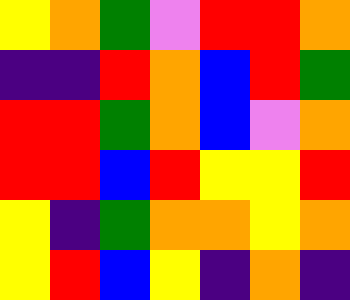[["yellow", "orange", "green", "violet", "red", "red", "orange"], ["indigo", "indigo", "red", "orange", "blue", "red", "green"], ["red", "red", "green", "orange", "blue", "violet", "orange"], ["red", "red", "blue", "red", "yellow", "yellow", "red"], ["yellow", "indigo", "green", "orange", "orange", "yellow", "orange"], ["yellow", "red", "blue", "yellow", "indigo", "orange", "indigo"]]